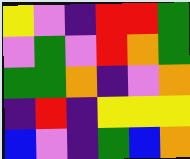[["yellow", "violet", "indigo", "red", "red", "green"], ["violet", "green", "violet", "red", "orange", "green"], ["green", "green", "orange", "indigo", "violet", "orange"], ["indigo", "red", "indigo", "yellow", "yellow", "yellow"], ["blue", "violet", "indigo", "green", "blue", "orange"]]